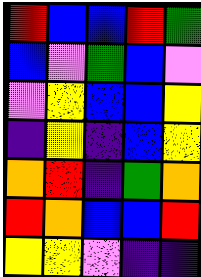[["red", "blue", "blue", "red", "green"], ["blue", "violet", "green", "blue", "violet"], ["violet", "yellow", "blue", "blue", "yellow"], ["indigo", "yellow", "indigo", "blue", "yellow"], ["orange", "red", "indigo", "green", "orange"], ["red", "orange", "blue", "blue", "red"], ["yellow", "yellow", "violet", "indigo", "indigo"]]